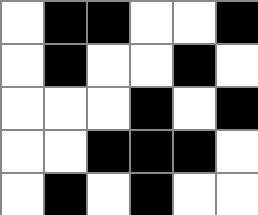[["white", "black", "black", "white", "white", "black"], ["white", "black", "white", "white", "black", "white"], ["white", "white", "white", "black", "white", "black"], ["white", "white", "black", "black", "black", "white"], ["white", "black", "white", "black", "white", "white"]]